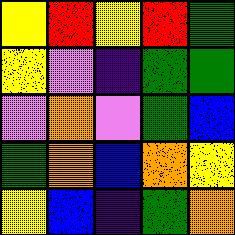[["yellow", "red", "yellow", "red", "green"], ["yellow", "violet", "indigo", "green", "green"], ["violet", "orange", "violet", "green", "blue"], ["green", "orange", "blue", "orange", "yellow"], ["yellow", "blue", "indigo", "green", "orange"]]